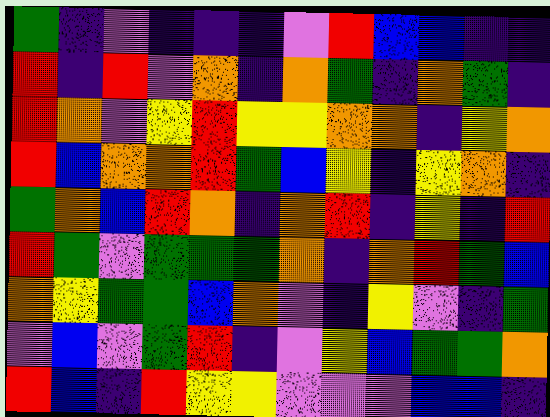[["green", "indigo", "violet", "indigo", "indigo", "indigo", "violet", "red", "blue", "blue", "indigo", "indigo"], ["red", "indigo", "red", "violet", "orange", "indigo", "orange", "green", "indigo", "orange", "green", "indigo"], ["red", "orange", "violet", "yellow", "red", "yellow", "yellow", "orange", "orange", "indigo", "yellow", "orange"], ["red", "blue", "orange", "orange", "red", "green", "blue", "yellow", "indigo", "yellow", "orange", "indigo"], ["green", "orange", "blue", "red", "orange", "indigo", "orange", "red", "indigo", "yellow", "indigo", "red"], ["red", "green", "violet", "green", "green", "green", "orange", "indigo", "orange", "red", "green", "blue"], ["orange", "yellow", "green", "green", "blue", "orange", "violet", "indigo", "yellow", "violet", "indigo", "green"], ["violet", "blue", "violet", "green", "red", "indigo", "violet", "yellow", "blue", "green", "green", "orange"], ["red", "blue", "indigo", "red", "yellow", "yellow", "violet", "violet", "violet", "blue", "blue", "indigo"]]